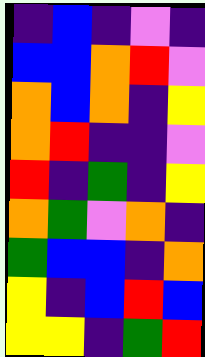[["indigo", "blue", "indigo", "violet", "indigo"], ["blue", "blue", "orange", "red", "violet"], ["orange", "blue", "orange", "indigo", "yellow"], ["orange", "red", "indigo", "indigo", "violet"], ["red", "indigo", "green", "indigo", "yellow"], ["orange", "green", "violet", "orange", "indigo"], ["green", "blue", "blue", "indigo", "orange"], ["yellow", "indigo", "blue", "red", "blue"], ["yellow", "yellow", "indigo", "green", "red"]]